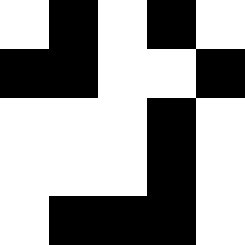[["white", "black", "white", "black", "white"], ["black", "black", "white", "white", "black"], ["white", "white", "white", "black", "white"], ["white", "white", "white", "black", "white"], ["white", "black", "black", "black", "white"]]